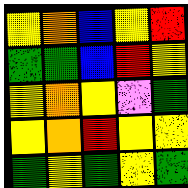[["yellow", "orange", "blue", "yellow", "red"], ["green", "green", "blue", "red", "yellow"], ["yellow", "orange", "yellow", "violet", "green"], ["yellow", "orange", "red", "yellow", "yellow"], ["green", "yellow", "green", "yellow", "green"]]